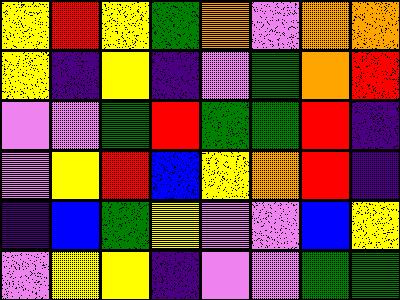[["yellow", "red", "yellow", "green", "orange", "violet", "orange", "orange"], ["yellow", "indigo", "yellow", "indigo", "violet", "green", "orange", "red"], ["violet", "violet", "green", "red", "green", "green", "red", "indigo"], ["violet", "yellow", "red", "blue", "yellow", "orange", "red", "indigo"], ["indigo", "blue", "green", "yellow", "violet", "violet", "blue", "yellow"], ["violet", "yellow", "yellow", "indigo", "violet", "violet", "green", "green"]]